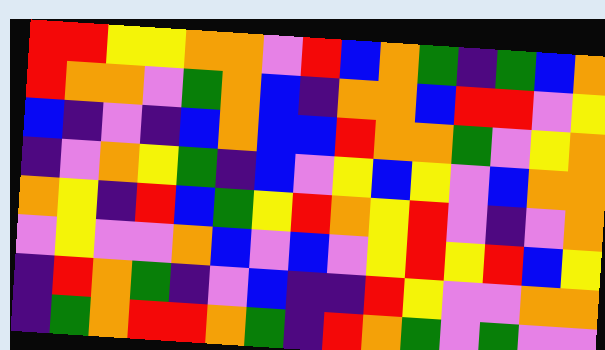[["red", "red", "yellow", "yellow", "orange", "orange", "violet", "red", "blue", "orange", "green", "indigo", "green", "blue", "orange"], ["red", "orange", "orange", "violet", "green", "orange", "blue", "indigo", "orange", "orange", "blue", "red", "red", "violet", "yellow"], ["blue", "indigo", "violet", "indigo", "blue", "orange", "blue", "blue", "red", "orange", "orange", "green", "violet", "yellow", "orange"], ["indigo", "violet", "orange", "yellow", "green", "indigo", "blue", "violet", "yellow", "blue", "yellow", "violet", "blue", "orange", "orange"], ["orange", "yellow", "indigo", "red", "blue", "green", "yellow", "red", "orange", "yellow", "red", "violet", "indigo", "violet", "orange"], ["violet", "yellow", "violet", "violet", "orange", "blue", "violet", "blue", "violet", "yellow", "red", "yellow", "red", "blue", "yellow"], ["indigo", "red", "orange", "green", "indigo", "violet", "blue", "indigo", "indigo", "red", "yellow", "violet", "violet", "orange", "orange"], ["indigo", "green", "orange", "red", "red", "orange", "green", "indigo", "red", "orange", "green", "violet", "green", "violet", "violet"]]